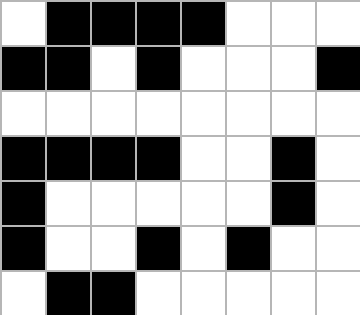[["white", "black", "black", "black", "black", "white", "white", "white"], ["black", "black", "white", "black", "white", "white", "white", "black"], ["white", "white", "white", "white", "white", "white", "white", "white"], ["black", "black", "black", "black", "white", "white", "black", "white"], ["black", "white", "white", "white", "white", "white", "black", "white"], ["black", "white", "white", "black", "white", "black", "white", "white"], ["white", "black", "black", "white", "white", "white", "white", "white"]]